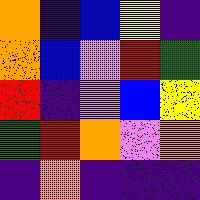[["orange", "indigo", "blue", "yellow", "indigo"], ["orange", "blue", "violet", "red", "green"], ["red", "indigo", "violet", "blue", "yellow"], ["green", "red", "orange", "violet", "orange"], ["indigo", "orange", "indigo", "indigo", "indigo"]]